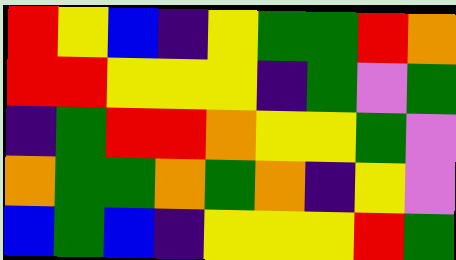[["red", "yellow", "blue", "indigo", "yellow", "green", "green", "red", "orange"], ["red", "red", "yellow", "yellow", "yellow", "indigo", "green", "violet", "green"], ["indigo", "green", "red", "red", "orange", "yellow", "yellow", "green", "violet"], ["orange", "green", "green", "orange", "green", "orange", "indigo", "yellow", "violet"], ["blue", "green", "blue", "indigo", "yellow", "yellow", "yellow", "red", "green"]]